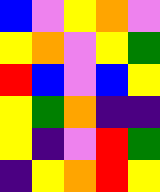[["blue", "violet", "yellow", "orange", "violet"], ["yellow", "orange", "violet", "yellow", "green"], ["red", "blue", "violet", "blue", "yellow"], ["yellow", "green", "orange", "indigo", "indigo"], ["yellow", "indigo", "violet", "red", "green"], ["indigo", "yellow", "orange", "red", "yellow"]]